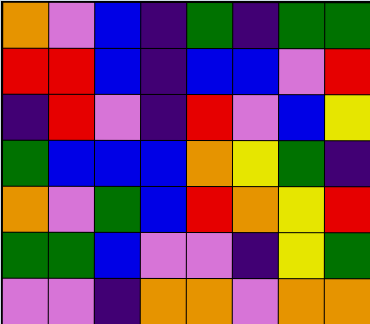[["orange", "violet", "blue", "indigo", "green", "indigo", "green", "green"], ["red", "red", "blue", "indigo", "blue", "blue", "violet", "red"], ["indigo", "red", "violet", "indigo", "red", "violet", "blue", "yellow"], ["green", "blue", "blue", "blue", "orange", "yellow", "green", "indigo"], ["orange", "violet", "green", "blue", "red", "orange", "yellow", "red"], ["green", "green", "blue", "violet", "violet", "indigo", "yellow", "green"], ["violet", "violet", "indigo", "orange", "orange", "violet", "orange", "orange"]]